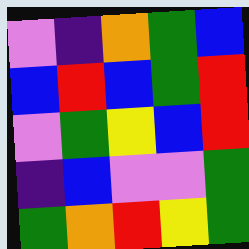[["violet", "indigo", "orange", "green", "blue"], ["blue", "red", "blue", "green", "red"], ["violet", "green", "yellow", "blue", "red"], ["indigo", "blue", "violet", "violet", "green"], ["green", "orange", "red", "yellow", "green"]]